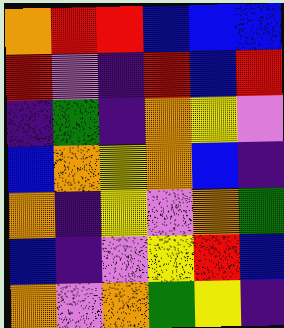[["orange", "red", "red", "blue", "blue", "blue"], ["red", "violet", "indigo", "red", "blue", "red"], ["indigo", "green", "indigo", "orange", "yellow", "violet"], ["blue", "orange", "yellow", "orange", "blue", "indigo"], ["orange", "indigo", "yellow", "violet", "orange", "green"], ["blue", "indigo", "violet", "yellow", "red", "blue"], ["orange", "violet", "orange", "green", "yellow", "indigo"]]